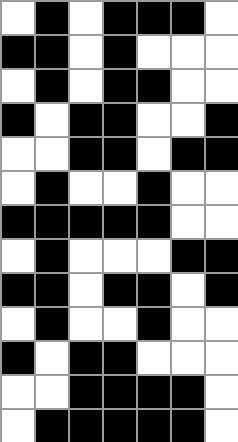[["white", "black", "white", "black", "black", "black", "white"], ["black", "black", "white", "black", "white", "white", "white"], ["white", "black", "white", "black", "black", "white", "white"], ["black", "white", "black", "black", "white", "white", "black"], ["white", "white", "black", "black", "white", "black", "black"], ["white", "black", "white", "white", "black", "white", "white"], ["black", "black", "black", "black", "black", "white", "white"], ["white", "black", "white", "white", "white", "black", "black"], ["black", "black", "white", "black", "black", "white", "black"], ["white", "black", "white", "white", "black", "white", "white"], ["black", "white", "black", "black", "white", "white", "white"], ["white", "white", "black", "black", "black", "black", "white"], ["white", "black", "black", "black", "black", "black", "white"]]